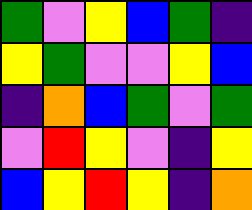[["green", "violet", "yellow", "blue", "green", "indigo"], ["yellow", "green", "violet", "violet", "yellow", "blue"], ["indigo", "orange", "blue", "green", "violet", "green"], ["violet", "red", "yellow", "violet", "indigo", "yellow"], ["blue", "yellow", "red", "yellow", "indigo", "orange"]]